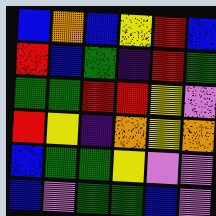[["blue", "orange", "blue", "yellow", "red", "blue"], ["red", "blue", "green", "indigo", "red", "green"], ["green", "green", "red", "red", "yellow", "violet"], ["red", "yellow", "indigo", "orange", "yellow", "orange"], ["blue", "green", "green", "yellow", "violet", "violet"], ["blue", "violet", "green", "green", "blue", "violet"]]